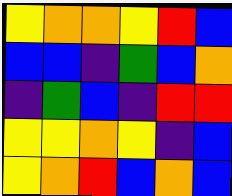[["yellow", "orange", "orange", "yellow", "red", "blue"], ["blue", "blue", "indigo", "green", "blue", "orange"], ["indigo", "green", "blue", "indigo", "red", "red"], ["yellow", "yellow", "orange", "yellow", "indigo", "blue"], ["yellow", "orange", "red", "blue", "orange", "blue"]]